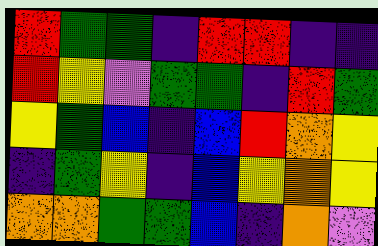[["red", "green", "green", "indigo", "red", "red", "indigo", "indigo"], ["red", "yellow", "violet", "green", "green", "indigo", "red", "green"], ["yellow", "green", "blue", "indigo", "blue", "red", "orange", "yellow"], ["indigo", "green", "yellow", "indigo", "blue", "yellow", "orange", "yellow"], ["orange", "orange", "green", "green", "blue", "indigo", "orange", "violet"]]